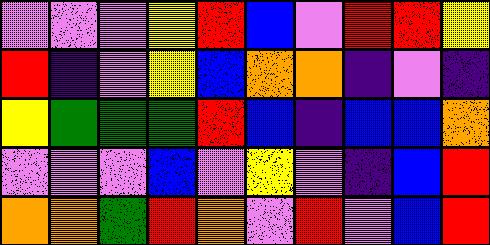[["violet", "violet", "violet", "yellow", "red", "blue", "violet", "red", "red", "yellow"], ["red", "indigo", "violet", "yellow", "blue", "orange", "orange", "indigo", "violet", "indigo"], ["yellow", "green", "green", "green", "red", "blue", "indigo", "blue", "blue", "orange"], ["violet", "violet", "violet", "blue", "violet", "yellow", "violet", "indigo", "blue", "red"], ["orange", "orange", "green", "red", "orange", "violet", "red", "violet", "blue", "red"]]